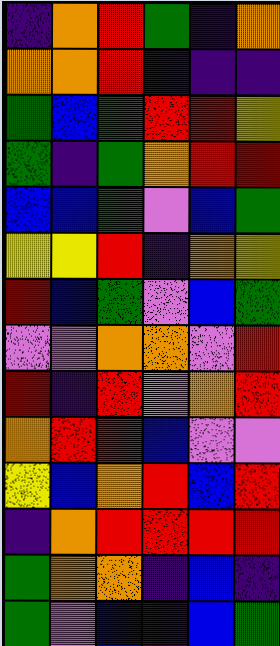[["indigo", "orange", "red", "green", "indigo", "orange"], ["orange", "orange", "red", "indigo", "indigo", "indigo"], ["green", "blue", "green", "red", "red", "yellow"], ["green", "indigo", "green", "orange", "red", "red"], ["blue", "blue", "green", "violet", "blue", "green"], ["yellow", "yellow", "red", "indigo", "orange", "yellow"], ["red", "blue", "green", "violet", "blue", "green"], ["violet", "violet", "orange", "orange", "violet", "red"], ["red", "indigo", "red", "violet", "orange", "red"], ["orange", "red", "red", "blue", "violet", "violet"], ["yellow", "blue", "orange", "red", "blue", "red"], ["indigo", "orange", "red", "red", "red", "red"], ["green", "orange", "orange", "indigo", "blue", "indigo"], ["green", "violet", "blue", "indigo", "blue", "green"]]